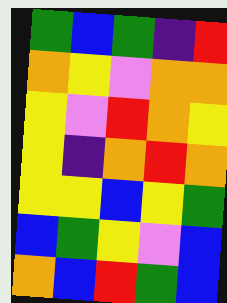[["green", "blue", "green", "indigo", "red"], ["orange", "yellow", "violet", "orange", "orange"], ["yellow", "violet", "red", "orange", "yellow"], ["yellow", "indigo", "orange", "red", "orange"], ["yellow", "yellow", "blue", "yellow", "green"], ["blue", "green", "yellow", "violet", "blue"], ["orange", "blue", "red", "green", "blue"]]